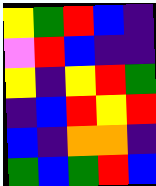[["yellow", "green", "red", "blue", "indigo"], ["violet", "red", "blue", "indigo", "indigo"], ["yellow", "indigo", "yellow", "red", "green"], ["indigo", "blue", "red", "yellow", "red"], ["blue", "indigo", "orange", "orange", "indigo"], ["green", "blue", "green", "red", "blue"]]